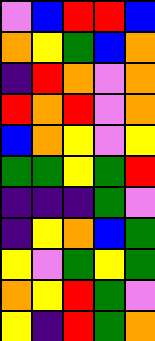[["violet", "blue", "red", "red", "blue"], ["orange", "yellow", "green", "blue", "orange"], ["indigo", "red", "orange", "violet", "orange"], ["red", "orange", "red", "violet", "orange"], ["blue", "orange", "yellow", "violet", "yellow"], ["green", "green", "yellow", "green", "red"], ["indigo", "indigo", "indigo", "green", "violet"], ["indigo", "yellow", "orange", "blue", "green"], ["yellow", "violet", "green", "yellow", "green"], ["orange", "yellow", "red", "green", "violet"], ["yellow", "indigo", "red", "green", "orange"]]